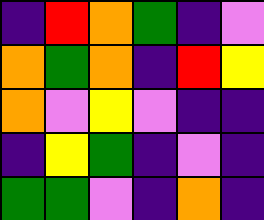[["indigo", "red", "orange", "green", "indigo", "violet"], ["orange", "green", "orange", "indigo", "red", "yellow"], ["orange", "violet", "yellow", "violet", "indigo", "indigo"], ["indigo", "yellow", "green", "indigo", "violet", "indigo"], ["green", "green", "violet", "indigo", "orange", "indigo"]]